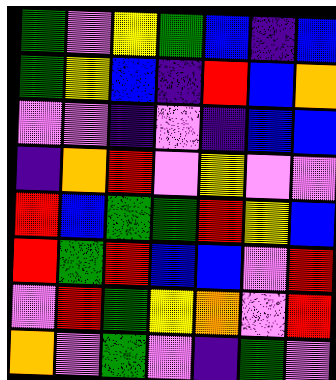[["green", "violet", "yellow", "green", "blue", "indigo", "blue"], ["green", "yellow", "blue", "indigo", "red", "blue", "orange"], ["violet", "violet", "indigo", "violet", "indigo", "blue", "blue"], ["indigo", "orange", "red", "violet", "yellow", "violet", "violet"], ["red", "blue", "green", "green", "red", "yellow", "blue"], ["red", "green", "red", "blue", "blue", "violet", "red"], ["violet", "red", "green", "yellow", "orange", "violet", "red"], ["orange", "violet", "green", "violet", "indigo", "green", "violet"]]